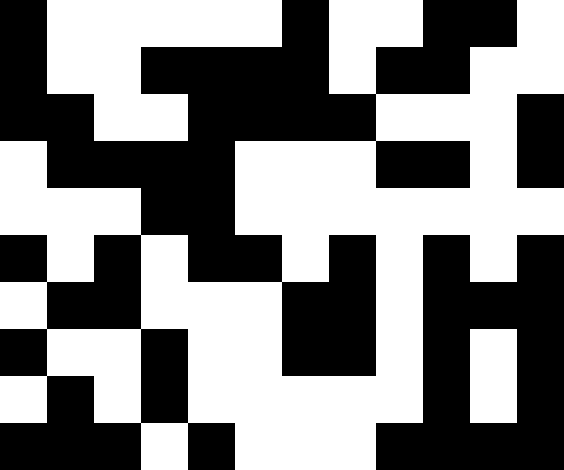[["black", "white", "white", "white", "white", "white", "black", "white", "white", "black", "black", "white"], ["black", "white", "white", "black", "black", "black", "black", "white", "black", "black", "white", "white"], ["black", "black", "white", "white", "black", "black", "black", "black", "white", "white", "white", "black"], ["white", "black", "black", "black", "black", "white", "white", "white", "black", "black", "white", "black"], ["white", "white", "white", "black", "black", "white", "white", "white", "white", "white", "white", "white"], ["black", "white", "black", "white", "black", "black", "white", "black", "white", "black", "white", "black"], ["white", "black", "black", "white", "white", "white", "black", "black", "white", "black", "black", "black"], ["black", "white", "white", "black", "white", "white", "black", "black", "white", "black", "white", "black"], ["white", "black", "white", "black", "white", "white", "white", "white", "white", "black", "white", "black"], ["black", "black", "black", "white", "black", "white", "white", "white", "black", "black", "black", "black"]]